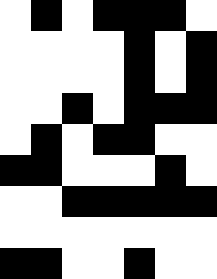[["white", "black", "white", "black", "black", "black", "white"], ["white", "white", "white", "white", "black", "white", "black"], ["white", "white", "white", "white", "black", "white", "black"], ["white", "white", "black", "white", "black", "black", "black"], ["white", "black", "white", "black", "black", "white", "white"], ["black", "black", "white", "white", "white", "black", "white"], ["white", "white", "black", "black", "black", "black", "black"], ["white", "white", "white", "white", "white", "white", "white"], ["black", "black", "white", "white", "black", "white", "white"]]